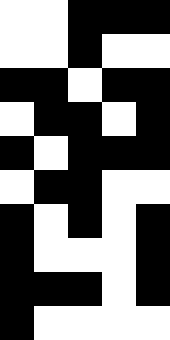[["white", "white", "black", "black", "black"], ["white", "white", "black", "white", "white"], ["black", "black", "white", "black", "black"], ["white", "black", "black", "white", "black"], ["black", "white", "black", "black", "black"], ["white", "black", "black", "white", "white"], ["black", "white", "black", "white", "black"], ["black", "white", "white", "white", "black"], ["black", "black", "black", "white", "black"], ["black", "white", "white", "white", "white"]]